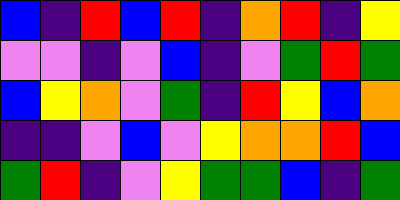[["blue", "indigo", "red", "blue", "red", "indigo", "orange", "red", "indigo", "yellow"], ["violet", "violet", "indigo", "violet", "blue", "indigo", "violet", "green", "red", "green"], ["blue", "yellow", "orange", "violet", "green", "indigo", "red", "yellow", "blue", "orange"], ["indigo", "indigo", "violet", "blue", "violet", "yellow", "orange", "orange", "red", "blue"], ["green", "red", "indigo", "violet", "yellow", "green", "green", "blue", "indigo", "green"]]